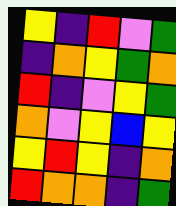[["yellow", "indigo", "red", "violet", "green"], ["indigo", "orange", "yellow", "green", "orange"], ["red", "indigo", "violet", "yellow", "green"], ["orange", "violet", "yellow", "blue", "yellow"], ["yellow", "red", "yellow", "indigo", "orange"], ["red", "orange", "orange", "indigo", "green"]]